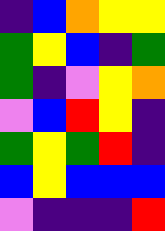[["indigo", "blue", "orange", "yellow", "yellow"], ["green", "yellow", "blue", "indigo", "green"], ["green", "indigo", "violet", "yellow", "orange"], ["violet", "blue", "red", "yellow", "indigo"], ["green", "yellow", "green", "red", "indigo"], ["blue", "yellow", "blue", "blue", "blue"], ["violet", "indigo", "indigo", "indigo", "red"]]